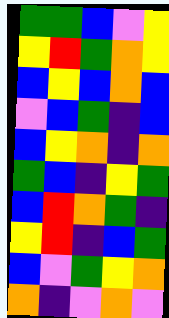[["green", "green", "blue", "violet", "yellow"], ["yellow", "red", "green", "orange", "yellow"], ["blue", "yellow", "blue", "orange", "blue"], ["violet", "blue", "green", "indigo", "blue"], ["blue", "yellow", "orange", "indigo", "orange"], ["green", "blue", "indigo", "yellow", "green"], ["blue", "red", "orange", "green", "indigo"], ["yellow", "red", "indigo", "blue", "green"], ["blue", "violet", "green", "yellow", "orange"], ["orange", "indigo", "violet", "orange", "violet"]]